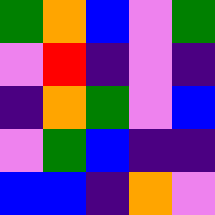[["green", "orange", "blue", "violet", "green"], ["violet", "red", "indigo", "violet", "indigo"], ["indigo", "orange", "green", "violet", "blue"], ["violet", "green", "blue", "indigo", "indigo"], ["blue", "blue", "indigo", "orange", "violet"]]